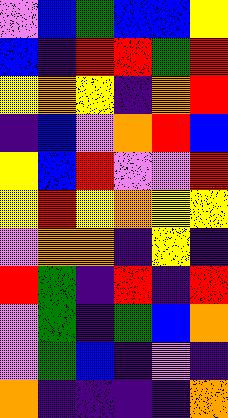[["violet", "blue", "green", "blue", "blue", "yellow"], ["blue", "indigo", "red", "red", "green", "red"], ["yellow", "orange", "yellow", "indigo", "orange", "red"], ["indigo", "blue", "violet", "orange", "red", "blue"], ["yellow", "blue", "red", "violet", "violet", "red"], ["yellow", "red", "yellow", "orange", "yellow", "yellow"], ["violet", "orange", "orange", "indigo", "yellow", "indigo"], ["red", "green", "indigo", "red", "indigo", "red"], ["violet", "green", "indigo", "green", "blue", "orange"], ["violet", "green", "blue", "indigo", "violet", "indigo"], ["orange", "indigo", "indigo", "indigo", "indigo", "orange"]]